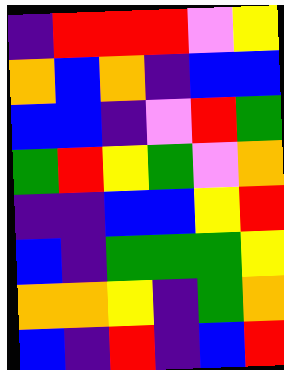[["indigo", "red", "red", "red", "violet", "yellow"], ["orange", "blue", "orange", "indigo", "blue", "blue"], ["blue", "blue", "indigo", "violet", "red", "green"], ["green", "red", "yellow", "green", "violet", "orange"], ["indigo", "indigo", "blue", "blue", "yellow", "red"], ["blue", "indigo", "green", "green", "green", "yellow"], ["orange", "orange", "yellow", "indigo", "green", "orange"], ["blue", "indigo", "red", "indigo", "blue", "red"]]